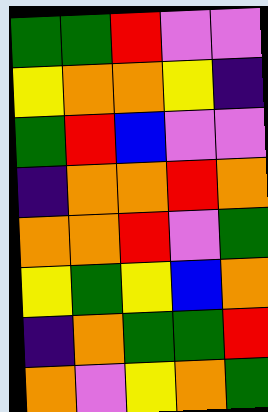[["green", "green", "red", "violet", "violet"], ["yellow", "orange", "orange", "yellow", "indigo"], ["green", "red", "blue", "violet", "violet"], ["indigo", "orange", "orange", "red", "orange"], ["orange", "orange", "red", "violet", "green"], ["yellow", "green", "yellow", "blue", "orange"], ["indigo", "orange", "green", "green", "red"], ["orange", "violet", "yellow", "orange", "green"]]